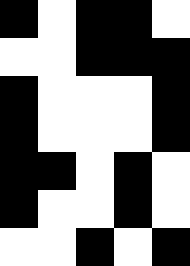[["black", "white", "black", "black", "white"], ["white", "white", "black", "black", "black"], ["black", "white", "white", "white", "black"], ["black", "white", "white", "white", "black"], ["black", "black", "white", "black", "white"], ["black", "white", "white", "black", "white"], ["white", "white", "black", "white", "black"]]